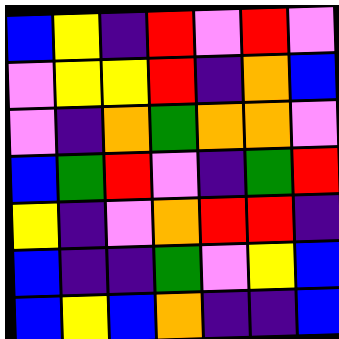[["blue", "yellow", "indigo", "red", "violet", "red", "violet"], ["violet", "yellow", "yellow", "red", "indigo", "orange", "blue"], ["violet", "indigo", "orange", "green", "orange", "orange", "violet"], ["blue", "green", "red", "violet", "indigo", "green", "red"], ["yellow", "indigo", "violet", "orange", "red", "red", "indigo"], ["blue", "indigo", "indigo", "green", "violet", "yellow", "blue"], ["blue", "yellow", "blue", "orange", "indigo", "indigo", "blue"]]